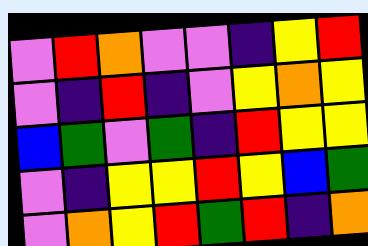[["violet", "red", "orange", "violet", "violet", "indigo", "yellow", "red"], ["violet", "indigo", "red", "indigo", "violet", "yellow", "orange", "yellow"], ["blue", "green", "violet", "green", "indigo", "red", "yellow", "yellow"], ["violet", "indigo", "yellow", "yellow", "red", "yellow", "blue", "green"], ["violet", "orange", "yellow", "red", "green", "red", "indigo", "orange"]]